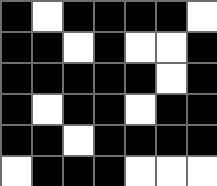[["black", "white", "black", "black", "black", "black", "white"], ["black", "black", "white", "black", "white", "white", "black"], ["black", "black", "black", "black", "black", "white", "black"], ["black", "white", "black", "black", "white", "black", "black"], ["black", "black", "white", "black", "black", "black", "black"], ["white", "black", "black", "black", "white", "white", "white"]]